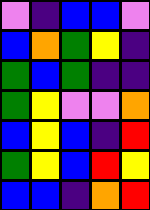[["violet", "indigo", "blue", "blue", "violet"], ["blue", "orange", "green", "yellow", "indigo"], ["green", "blue", "green", "indigo", "indigo"], ["green", "yellow", "violet", "violet", "orange"], ["blue", "yellow", "blue", "indigo", "red"], ["green", "yellow", "blue", "red", "yellow"], ["blue", "blue", "indigo", "orange", "red"]]